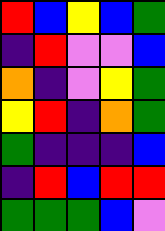[["red", "blue", "yellow", "blue", "green"], ["indigo", "red", "violet", "violet", "blue"], ["orange", "indigo", "violet", "yellow", "green"], ["yellow", "red", "indigo", "orange", "green"], ["green", "indigo", "indigo", "indigo", "blue"], ["indigo", "red", "blue", "red", "red"], ["green", "green", "green", "blue", "violet"]]